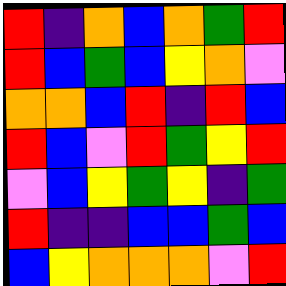[["red", "indigo", "orange", "blue", "orange", "green", "red"], ["red", "blue", "green", "blue", "yellow", "orange", "violet"], ["orange", "orange", "blue", "red", "indigo", "red", "blue"], ["red", "blue", "violet", "red", "green", "yellow", "red"], ["violet", "blue", "yellow", "green", "yellow", "indigo", "green"], ["red", "indigo", "indigo", "blue", "blue", "green", "blue"], ["blue", "yellow", "orange", "orange", "orange", "violet", "red"]]